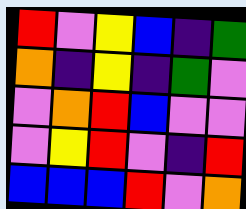[["red", "violet", "yellow", "blue", "indigo", "green"], ["orange", "indigo", "yellow", "indigo", "green", "violet"], ["violet", "orange", "red", "blue", "violet", "violet"], ["violet", "yellow", "red", "violet", "indigo", "red"], ["blue", "blue", "blue", "red", "violet", "orange"]]